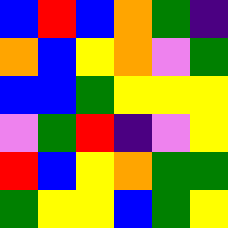[["blue", "red", "blue", "orange", "green", "indigo"], ["orange", "blue", "yellow", "orange", "violet", "green"], ["blue", "blue", "green", "yellow", "yellow", "yellow"], ["violet", "green", "red", "indigo", "violet", "yellow"], ["red", "blue", "yellow", "orange", "green", "green"], ["green", "yellow", "yellow", "blue", "green", "yellow"]]